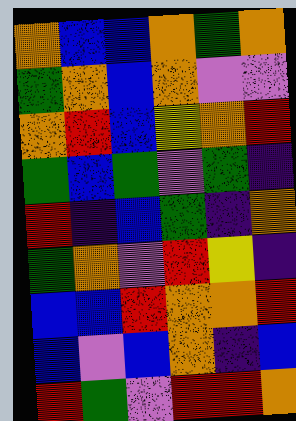[["orange", "blue", "blue", "orange", "green", "orange"], ["green", "orange", "blue", "orange", "violet", "violet"], ["orange", "red", "blue", "yellow", "orange", "red"], ["green", "blue", "green", "violet", "green", "indigo"], ["red", "indigo", "blue", "green", "indigo", "orange"], ["green", "orange", "violet", "red", "yellow", "indigo"], ["blue", "blue", "red", "orange", "orange", "red"], ["blue", "violet", "blue", "orange", "indigo", "blue"], ["red", "green", "violet", "red", "red", "orange"]]